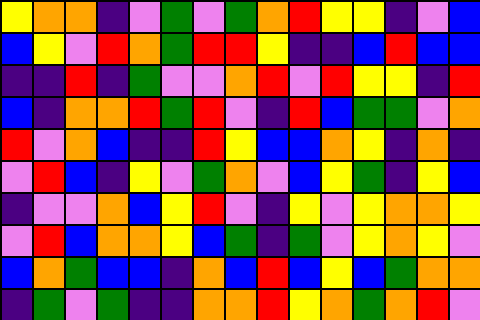[["yellow", "orange", "orange", "indigo", "violet", "green", "violet", "green", "orange", "red", "yellow", "yellow", "indigo", "violet", "blue"], ["blue", "yellow", "violet", "red", "orange", "green", "red", "red", "yellow", "indigo", "indigo", "blue", "red", "blue", "blue"], ["indigo", "indigo", "red", "indigo", "green", "violet", "violet", "orange", "red", "violet", "red", "yellow", "yellow", "indigo", "red"], ["blue", "indigo", "orange", "orange", "red", "green", "red", "violet", "indigo", "red", "blue", "green", "green", "violet", "orange"], ["red", "violet", "orange", "blue", "indigo", "indigo", "red", "yellow", "blue", "blue", "orange", "yellow", "indigo", "orange", "indigo"], ["violet", "red", "blue", "indigo", "yellow", "violet", "green", "orange", "violet", "blue", "yellow", "green", "indigo", "yellow", "blue"], ["indigo", "violet", "violet", "orange", "blue", "yellow", "red", "violet", "indigo", "yellow", "violet", "yellow", "orange", "orange", "yellow"], ["violet", "red", "blue", "orange", "orange", "yellow", "blue", "green", "indigo", "green", "violet", "yellow", "orange", "yellow", "violet"], ["blue", "orange", "green", "blue", "blue", "indigo", "orange", "blue", "red", "blue", "yellow", "blue", "green", "orange", "orange"], ["indigo", "green", "violet", "green", "indigo", "indigo", "orange", "orange", "red", "yellow", "orange", "green", "orange", "red", "violet"]]